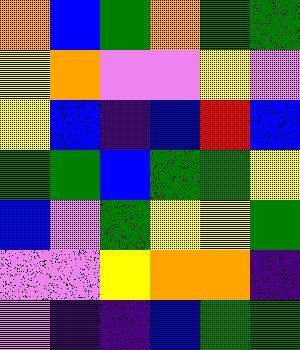[["orange", "blue", "green", "orange", "green", "green"], ["yellow", "orange", "violet", "violet", "yellow", "violet"], ["yellow", "blue", "indigo", "blue", "red", "blue"], ["green", "green", "blue", "green", "green", "yellow"], ["blue", "violet", "green", "yellow", "yellow", "green"], ["violet", "violet", "yellow", "orange", "orange", "indigo"], ["violet", "indigo", "indigo", "blue", "green", "green"]]